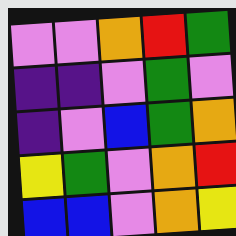[["violet", "violet", "orange", "red", "green"], ["indigo", "indigo", "violet", "green", "violet"], ["indigo", "violet", "blue", "green", "orange"], ["yellow", "green", "violet", "orange", "red"], ["blue", "blue", "violet", "orange", "yellow"]]